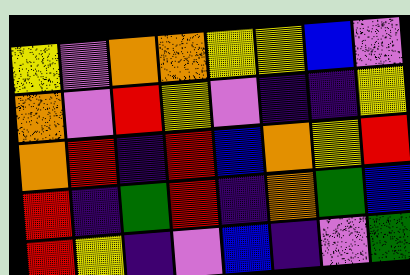[["yellow", "violet", "orange", "orange", "yellow", "yellow", "blue", "violet"], ["orange", "violet", "red", "yellow", "violet", "indigo", "indigo", "yellow"], ["orange", "red", "indigo", "red", "blue", "orange", "yellow", "red"], ["red", "indigo", "green", "red", "indigo", "orange", "green", "blue"], ["red", "yellow", "indigo", "violet", "blue", "indigo", "violet", "green"]]